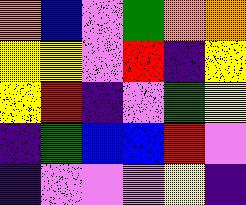[["orange", "blue", "violet", "green", "orange", "orange"], ["yellow", "yellow", "violet", "red", "indigo", "yellow"], ["yellow", "red", "indigo", "violet", "green", "yellow"], ["indigo", "green", "blue", "blue", "red", "violet"], ["indigo", "violet", "violet", "violet", "yellow", "indigo"]]